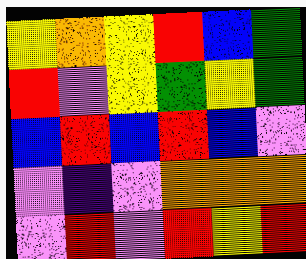[["yellow", "orange", "yellow", "red", "blue", "green"], ["red", "violet", "yellow", "green", "yellow", "green"], ["blue", "red", "blue", "red", "blue", "violet"], ["violet", "indigo", "violet", "orange", "orange", "orange"], ["violet", "red", "violet", "red", "yellow", "red"]]